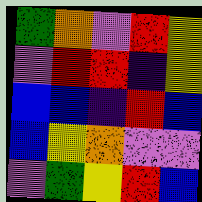[["green", "orange", "violet", "red", "yellow"], ["violet", "red", "red", "indigo", "yellow"], ["blue", "blue", "indigo", "red", "blue"], ["blue", "yellow", "orange", "violet", "violet"], ["violet", "green", "yellow", "red", "blue"]]